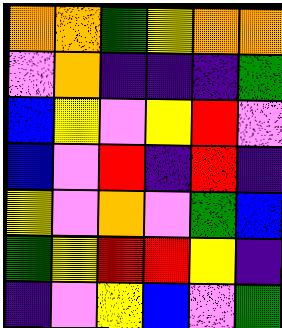[["orange", "orange", "green", "yellow", "orange", "orange"], ["violet", "orange", "indigo", "indigo", "indigo", "green"], ["blue", "yellow", "violet", "yellow", "red", "violet"], ["blue", "violet", "red", "indigo", "red", "indigo"], ["yellow", "violet", "orange", "violet", "green", "blue"], ["green", "yellow", "red", "red", "yellow", "indigo"], ["indigo", "violet", "yellow", "blue", "violet", "green"]]